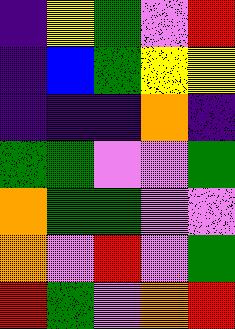[["indigo", "yellow", "green", "violet", "red"], ["indigo", "blue", "green", "yellow", "yellow"], ["indigo", "indigo", "indigo", "orange", "indigo"], ["green", "green", "violet", "violet", "green"], ["orange", "green", "green", "violet", "violet"], ["orange", "violet", "red", "violet", "green"], ["red", "green", "violet", "orange", "red"]]